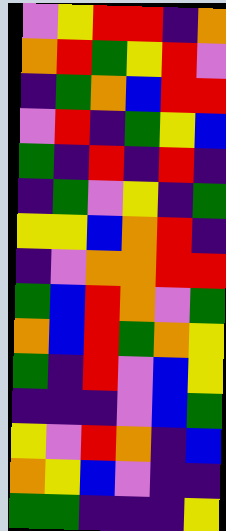[["violet", "yellow", "red", "red", "indigo", "orange"], ["orange", "red", "green", "yellow", "red", "violet"], ["indigo", "green", "orange", "blue", "red", "red"], ["violet", "red", "indigo", "green", "yellow", "blue"], ["green", "indigo", "red", "indigo", "red", "indigo"], ["indigo", "green", "violet", "yellow", "indigo", "green"], ["yellow", "yellow", "blue", "orange", "red", "indigo"], ["indigo", "violet", "orange", "orange", "red", "red"], ["green", "blue", "red", "orange", "violet", "green"], ["orange", "blue", "red", "green", "orange", "yellow"], ["green", "indigo", "red", "violet", "blue", "yellow"], ["indigo", "indigo", "indigo", "violet", "blue", "green"], ["yellow", "violet", "red", "orange", "indigo", "blue"], ["orange", "yellow", "blue", "violet", "indigo", "indigo"], ["green", "green", "indigo", "indigo", "indigo", "yellow"]]